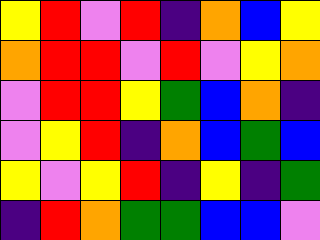[["yellow", "red", "violet", "red", "indigo", "orange", "blue", "yellow"], ["orange", "red", "red", "violet", "red", "violet", "yellow", "orange"], ["violet", "red", "red", "yellow", "green", "blue", "orange", "indigo"], ["violet", "yellow", "red", "indigo", "orange", "blue", "green", "blue"], ["yellow", "violet", "yellow", "red", "indigo", "yellow", "indigo", "green"], ["indigo", "red", "orange", "green", "green", "blue", "blue", "violet"]]